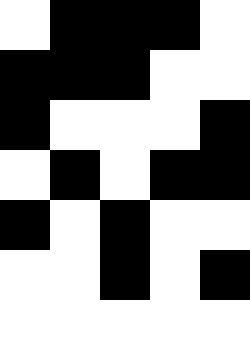[["white", "black", "black", "black", "white"], ["black", "black", "black", "white", "white"], ["black", "white", "white", "white", "black"], ["white", "black", "white", "black", "black"], ["black", "white", "black", "white", "white"], ["white", "white", "black", "white", "black"], ["white", "white", "white", "white", "white"]]